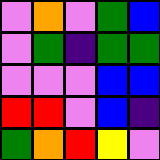[["violet", "orange", "violet", "green", "blue"], ["violet", "green", "indigo", "green", "green"], ["violet", "violet", "violet", "blue", "blue"], ["red", "red", "violet", "blue", "indigo"], ["green", "orange", "red", "yellow", "violet"]]